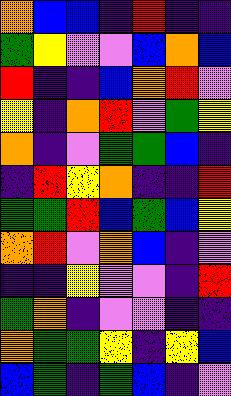[["orange", "blue", "blue", "indigo", "red", "indigo", "indigo"], ["green", "yellow", "violet", "violet", "blue", "orange", "blue"], ["red", "indigo", "indigo", "blue", "orange", "red", "violet"], ["yellow", "indigo", "orange", "red", "violet", "green", "yellow"], ["orange", "indigo", "violet", "green", "green", "blue", "indigo"], ["indigo", "red", "yellow", "orange", "indigo", "indigo", "red"], ["green", "green", "red", "blue", "green", "blue", "yellow"], ["orange", "red", "violet", "orange", "blue", "indigo", "violet"], ["indigo", "indigo", "yellow", "violet", "violet", "indigo", "red"], ["green", "orange", "indigo", "violet", "violet", "indigo", "indigo"], ["orange", "green", "green", "yellow", "indigo", "yellow", "blue"], ["blue", "green", "indigo", "green", "blue", "indigo", "violet"]]